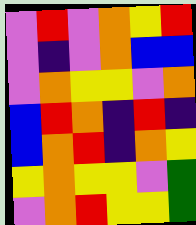[["violet", "red", "violet", "orange", "yellow", "red"], ["violet", "indigo", "violet", "orange", "blue", "blue"], ["violet", "orange", "yellow", "yellow", "violet", "orange"], ["blue", "red", "orange", "indigo", "red", "indigo"], ["blue", "orange", "red", "indigo", "orange", "yellow"], ["yellow", "orange", "yellow", "yellow", "violet", "green"], ["violet", "orange", "red", "yellow", "yellow", "green"]]